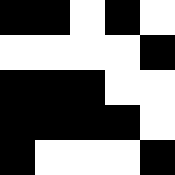[["black", "black", "white", "black", "white"], ["white", "white", "white", "white", "black"], ["black", "black", "black", "white", "white"], ["black", "black", "black", "black", "white"], ["black", "white", "white", "white", "black"]]